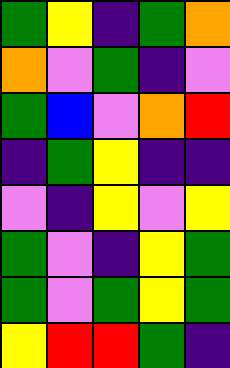[["green", "yellow", "indigo", "green", "orange"], ["orange", "violet", "green", "indigo", "violet"], ["green", "blue", "violet", "orange", "red"], ["indigo", "green", "yellow", "indigo", "indigo"], ["violet", "indigo", "yellow", "violet", "yellow"], ["green", "violet", "indigo", "yellow", "green"], ["green", "violet", "green", "yellow", "green"], ["yellow", "red", "red", "green", "indigo"]]